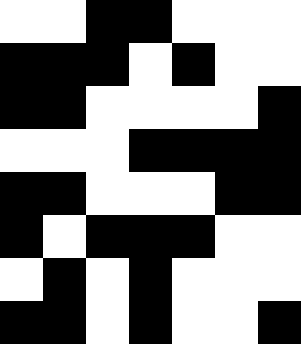[["white", "white", "black", "black", "white", "white", "white"], ["black", "black", "black", "white", "black", "white", "white"], ["black", "black", "white", "white", "white", "white", "black"], ["white", "white", "white", "black", "black", "black", "black"], ["black", "black", "white", "white", "white", "black", "black"], ["black", "white", "black", "black", "black", "white", "white"], ["white", "black", "white", "black", "white", "white", "white"], ["black", "black", "white", "black", "white", "white", "black"]]